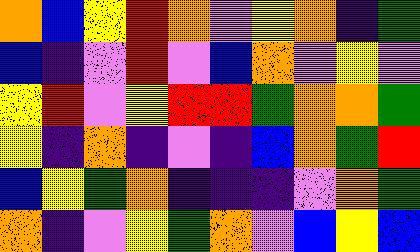[["orange", "blue", "yellow", "red", "orange", "violet", "yellow", "orange", "indigo", "green"], ["blue", "indigo", "violet", "red", "violet", "blue", "orange", "violet", "yellow", "violet"], ["yellow", "red", "violet", "yellow", "red", "red", "green", "orange", "orange", "green"], ["yellow", "indigo", "orange", "indigo", "violet", "indigo", "blue", "orange", "green", "red"], ["blue", "yellow", "green", "orange", "indigo", "indigo", "indigo", "violet", "orange", "green"], ["orange", "indigo", "violet", "yellow", "green", "orange", "violet", "blue", "yellow", "blue"]]